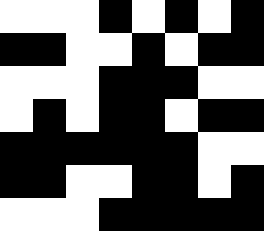[["white", "white", "white", "black", "white", "black", "white", "black"], ["black", "black", "white", "white", "black", "white", "black", "black"], ["white", "white", "white", "black", "black", "black", "white", "white"], ["white", "black", "white", "black", "black", "white", "black", "black"], ["black", "black", "black", "black", "black", "black", "white", "white"], ["black", "black", "white", "white", "black", "black", "white", "black"], ["white", "white", "white", "black", "black", "black", "black", "black"]]